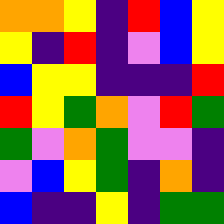[["orange", "orange", "yellow", "indigo", "red", "blue", "yellow"], ["yellow", "indigo", "red", "indigo", "violet", "blue", "yellow"], ["blue", "yellow", "yellow", "indigo", "indigo", "indigo", "red"], ["red", "yellow", "green", "orange", "violet", "red", "green"], ["green", "violet", "orange", "green", "violet", "violet", "indigo"], ["violet", "blue", "yellow", "green", "indigo", "orange", "indigo"], ["blue", "indigo", "indigo", "yellow", "indigo", "green", "green"]]